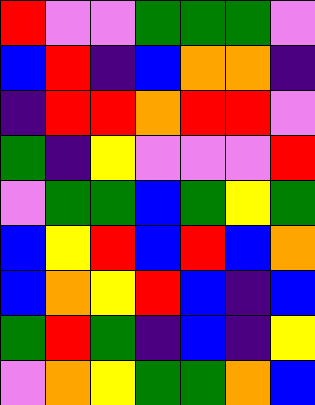[["red", "violet", "violet", "green", "green", "green", "violet"], ["blue", "red", "indigo", "blue", "orange", "orange", "indigo"], ["indigo", "red", "red", "orange", "red", "red", "violet"], ["green", "indigo", "yellow", "violet", "violet", "violet", "red"], ["violet", "green", "green", "blue", "green", "yellow", "green"], ["blue", "yellow", "red", "blue", "red", "blue", "orange"], ["blue", "orange", "yellow", "red", "blue", "indigo", "blue"], ["green", "red", "green", "indigo", "blue", "indigo", "yellow"], ["violet", "orange", "yellow", "green", "green", "orange", "blue"]]